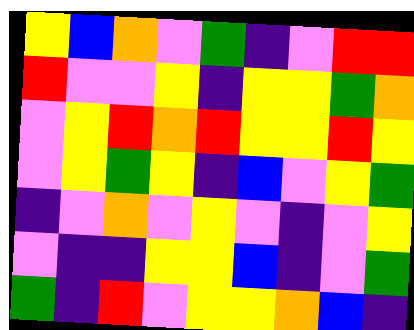[["yellow", "blue", "orange", "violet", "green", "indigo", "violet", "red", "red"], ["red", "violet", "violet", "yellow", "indigo", "yellow", "yellow", "green", "orange"], ["violet", "yellow", "red", "orange", "red", "yellow", "yellow", "red", "yellow"], ["violet", "yellow", "green", "yellow", "indigo", "blue", "violet", "yellow", "green"], ["indigo", "violet", "orange", "violet", "yellow", "violet", "indigo", "violet", "yellow"], ["violet", "indigo", "indigo", "yellow", "yellow", "blue", "indigo", "violet", "green"], ["green", "indigo", "red", "violet", "yellow", "yellow", "orange", "blue", "indigo"]]